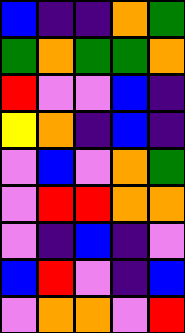[["blue", "indigo", "indigo", "orange", "green"], ["green", "orange", "green", "green", "orange"], ["red", "violet", "violet", "blue", "indigo"], ["yellow", "orange", "indigo", "blue", "indigo"], ["violet", "blue", "violet", "orange", "green"], ["violet", "red", "red", "orange", "orange"], ["violet", "indigo", "blue", "indigo", "violet"], ["blue", "red", "violet", "indigo", "blue"], ["violet", "orange", "orange", "violet", "red"]]